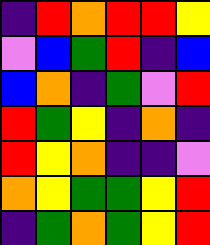[["indigo", "red", "orange", "red", "red", "yellow"], ["violet", "blue", "green", "red", "indigo", "blue"], ["blue", "orange", "indigo", "green", "violet", "red"], ["red", "green", "yellow", "indigo", "orange", "indigo"], ["red", "yellow", "orange", "indigo", "indigo", "violet"], ["orange", "yellow", "green", "green", "yellow", "red"], ["indigo", "green", "orange", "green", "yellow", "red"]]